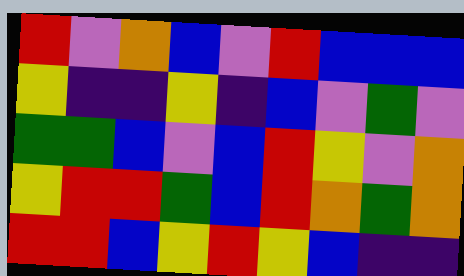[["red", "violet", "orange", "blue", "violet", "red", "blue", "blue", "blue"], ["yellow", "indigo", "indigo", "yellow", "indigo", "blue", "violet", "green", "violet"], ["green", "green", "blue", "violet", "blue", "red", "yellow", "violet", "orange"], ["yellow", "red", "red", "green", "blue", "red", "orange", "green", "orange"], ["red", "red", "blue", "yellow", "red", "yellow", "blue", "indigo", "indigo"]]